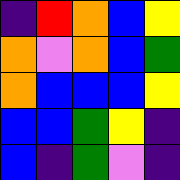[["indigo", "red", "orange", "blue", "yellow"], ["orange", "violet", "orange", "blue", "green"], ["orange", "blue", "blue", "blue", "yellow"], ["blue", "blue", "green", "yellow", "indigo"], ["blue", "indigo", "green", "violet", "indigo"]]